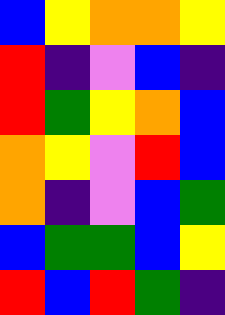[["blue", "yellow", "orange", "orange", "yellow"], ["red", "indigo", "violet", "blue", "indigo"], ["red", "green", "yellow", "orange", "blue"], ["orange", "yellow", "violet", "red", "blue"], ["orange", "indigo", "violet", "blue", "green"], ["blue", "green", "green", "blue", "yellow"], ["red", "blue", "red", "green", "indigo"]]